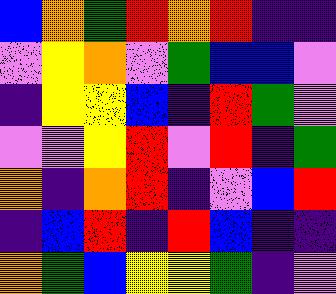[["blue", "orange", "green", "red", "orange", "red", "indigo", "indigo"], ["violet", "yellow", "orange", "violet", "green", "blue", "blue", "violet"], ["indigo", "yellow", "yellow", "blue", "indigo", "red", "green", "violet"], ["violet", "violet", "yellow", "red", "violet", "red", "indigo", "green"], ["orange", "indigo", "orange", "red", "indigo", "violet", "blue", "red"], ["indigo", "blue", "red", "indigo", "red", "blue", "indigo", "indigo"], ["orange", "green", "blue", "yellow", "yellow", "green", "indigo", "violet"]]